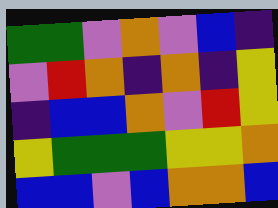[["green", "green", "violet", "orange", "violet", "blue", "indigo"], ["violet", "red", "orange", "indigo", "orange", "indigo", "yellow"], ["indigo", "blue", "blue", "orange", "violet", "red", "yellow"], ["yellow", "green", "green", "green", "yellow", "yellow", "orange"], ["blue", "blue", "violet", "blue", "orange", "orange", "blue"]]